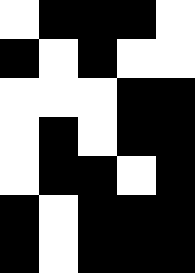[["white", "black", "black", "black", "white"], ["black", "white", "black", "white", "white"], ["white", "white", "white", "black", "black"], ["white", "black", "white", "black", "black"], ["white", "black", "black", "white", "black"], ["black", "white", "black", "black", "black"], ["black", "white", "black", "black", "black"]]